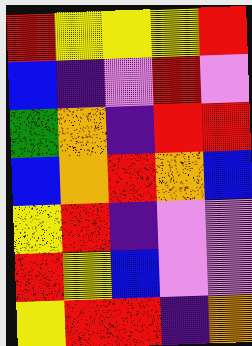[["red", "yellow", "yellow", "yellow", "red"], ["blue", "indigo", "violet", "red", "violet"], ["green", "orange", "indigo", "red", "red"], ["blue", "orange", "red", "orange", "blue"], ["yellow", "red", "indigo", "violet", "violet"], ["red", "yellow", "blue", "violet", "violet"], ["yellow", "red", "red", "indigo", "orange"]]